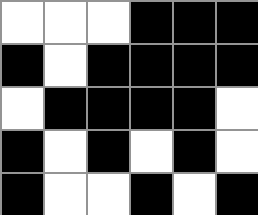[["white", "white", "white", "black", "black", "black"], ["black", "white", "black", "black", "black", "black"], ["white", "black", "black", "black", "black", "white"], ["black", "white", "black", "white", "black", "white"], ["black", "white", "white", "black", "white", "black"]]